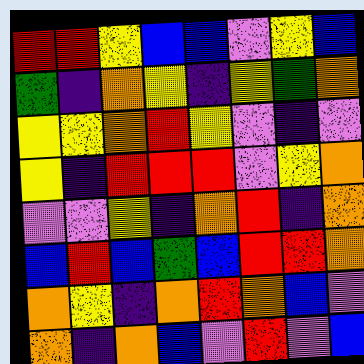[["red", "red", "yellow", "blue", "blue", "violet", "yellow", "blue"], ["green", "indigo", "orange", "yellow", "indigo", "yellow", "green", "orange"], ["yellow", "yellow", "orange", "red", "yellow", "violet", "indigo", "violet"], ["yellow", "indigo", "red", "red", "red", "violet", "yellow", "orange"], ["violet", "violet", "yellow", "indigo", "orange", "red", "indigo", "orange"], ["blue", "red", "blue", "green", "blue", "red", "red", "orange"], ["orange", "yellow", "indigo", "orange", "red", "orange", "blue", "violet"], ["orange", "indigo", "orange", "blue", "violet", "red", "violet", "blue"]]